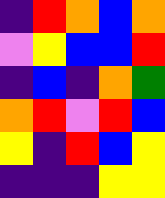[["indigo", "red", "orange", "blue", "orange"], ["violet", "yellow", "blue", "blue", "red"], ["indigo", "blue", "indigo", "orange", "green"], ["orange", "red", "violet", "red", "blue"], ["yellow", "indigo", "red", "blue", "yellow"], ["indigo", "indigo", "indigo", "yellow", "yellow"]]